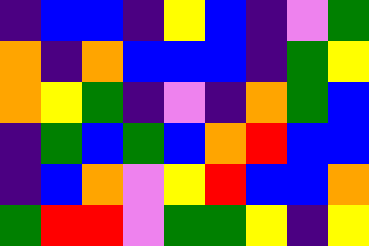[["indigo", "blue", "blue", "indigo", "yellow", "blue", "indigo", "violet", "green"], ["orange", "indigo", "orange", "blue", "blue", "blue", "indigo", "green", "yellow"], ["orange", "yellow", "green", "indigo", "violet", "indigo", "orange", "green", "blue"], ["indigo", "green", "blue", "green", "blue", "orange", "red", "blue", "blue"], ["indigo", "blue", "orange", "violet", "yellow", "red", "blue", "blue", "orange"], ["green", "red", "red", "violet", "green", "green", "yellow", "indigo", "yellow"]]